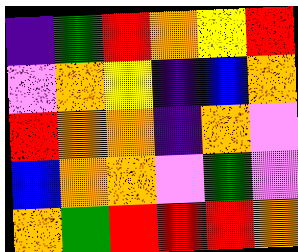[["indigo", "green", "red", "orange", "yellow", "red"], ["violet", "orange", "yellow", "indigo", "blue", "orange"], ["red", "orange", "orange", "indigo", "orange", "violet"], ["blue", "orange", "orange", "violet", "green", "violet"], ["orange", "green", "red", "red", "red", "orange"]]